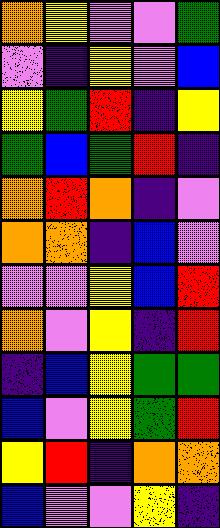[["orange", "yellow", "violet", "violet", "green"], ["violet", "indigo", "yellow", "violet", "blue"], ["yellow", "green", "red", "indigo", "yellow"], ["green", "blue", "green", "red", "indigo"], ["orange", "red", "orange", "indigo", "violet"], ["orange", "orange", "indigo", "blue", "violet"], ["violet", "violet", "yellow", "blue", "red"], ["orange", "violet", "yellow", "indigo", "red"], ["indigo", "blue", "yellow", "green", "green"], ["blue", "violet", "yellow", "green", "red"], ["yellow", "red", "indigo", "orange", "orange"], ["blue", "violet", "violet", "yellow", "indigo"]]